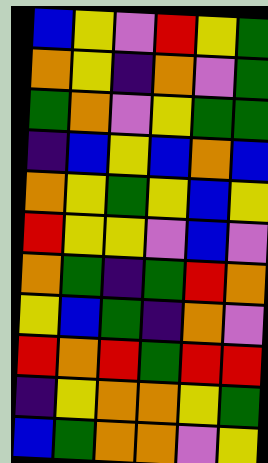[["blue", "yellow", "violet", "red", "yellow", "green"], ["orange", "yellow", "indigo", "orange", "violet", "green"], ["green", "orange", "violet", "yellow", "green", "green"], ["indigo", "blue", "yellow", "blue", "orange", "blue"], ["orange", "yellow", "green", "yellow", "blue", "yellow"], ["red", "yellow", "yellow", "violet", "blue", "violet"], ["orange", "green", "indigo", "green", "red", "orange"], ["yellow", "blue", "green", "indigo", "orange", "violet"], ["red", "orange", "red", "green", "red", "red"], ["indigo", "yellow", "orange", "orange", "yellow", "green"], ["blue", "green", "orange", "orange", "violet", "yellow"]]